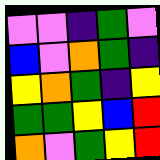[["violet", "violet", "indigo", "green", "violet"], ["blue", "violet", "orange", "green", "indigo"], ["yellow", "orange", "green", "indigo", "yellow"], ["green", "green", "yellow", "blue", "red"], ["orange", "violet", "green", "yellow", "red"]]